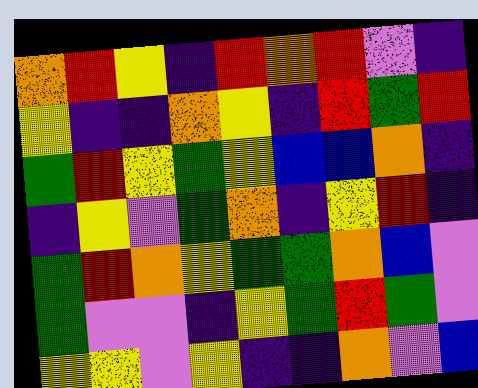[["orange", "red", "yellow", "indigo", "red", "orange", "red", "violet", "indigo"], ["yellow", "indigo", "indigo", "orange", "yellow", "indigo", "red", "green", "red"], ["green", "red", "yellow", "green", "yellow", "blue", "blue", "orange", "indigo"], ["indigo", "yellow", "violet", "green", "orange", "indigo", "yellow", "red", "indigo"], ["green", "red", "orange", "yellow", "green", "green", "orange", "blue", "violet"], ["green", "violet", "violet", "indigo", "yellow", "green", "red", "green", "violet"], ["yellow", "yellow", "violet", "yellow", "indigo", "indigo", "orange", "violet", "blue"]]